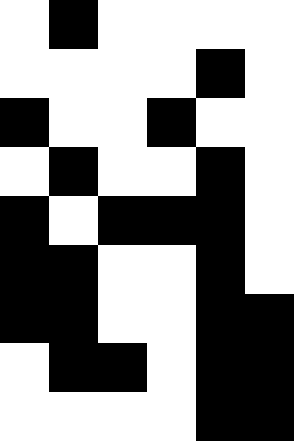[["white", "black", "white", "white", "white", "white"], ["white", "white", "white", "white", "black", "white"], ["black", "white", "white", "black", "white", "white"], ["white", "black", "white", "white", "black", "white"], ["black", "white", "black", "black", "black", "white"], ["black", "black", "white", "white", "black", "white"], ["black", "black", "white", "white", "black", "black"], ["white", "black", "black", "white", "black", "black"], ["white", "white", "white", "white", "black", "black"]]